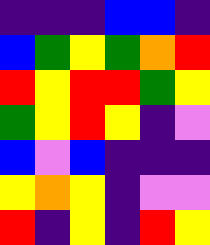[["indigo", "indigo", "indigo", "blue", "blue", "indigo"], ["blue", "green", "yellow", "green", "orange", "red"], ["red", "yellow", "red", "red", "green", "yellow"], ["green", "yellow", "red", "yellow", "indigo", "violet"], ["blue", "violet", "blue", "indigo", "indigo", "indigo"], ["yellow", "orange", "yellow", "indigo", "violet", "violet"], ["red", "indigo", "yellow", "indigo", "red", "yellow"]]